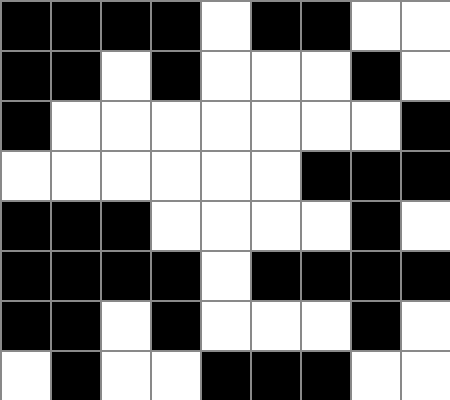[["black", "black", "black", "black", "white", "black", "black", "white", "white"], ["black", "black", "white", "black", "white", "white", "white", "black", "white"], ["black", "white", "white", "white", "white", "white", "white", "white", "black"], ["white", "white", "white", "white", "white", "white", "black", "black", "black"], ["black", "black", "black", "white", "white", "white", "white", "black", "white"], ["black", "black", "black", "black", "white", "black", "black", "black", "black"], ["black", "black", "white", "black", "white", "white", "white", "black", "white"], ["white", "black", "white", "white", "black", "black", "black", "white", "white"]]